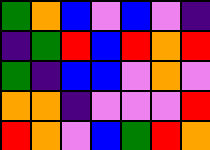[["green", "orange", "blue", "violet", "blue", "violet", "indigo"], ["indigo", "green", "red", "blue", "red", "orange", "red"], ["green", "indigo", "blue", "blue", "violet", "orange", "violet"], ["orange", "orange", "indigo", "violet", "violet", "violet", "red"], ["red", "orange", "violet", "blue", "green", "red", "orange"]]